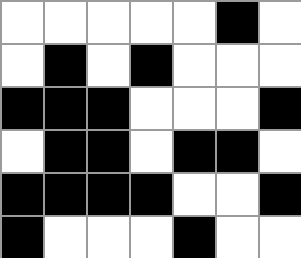[["white", "white", "white", "white", "white", "black", "white"], ["white", "black", "white", "black", "white", "white", "white"], ["black", "black", "black", "white", "white", "white", "black"], ["white", "black", "black", "white", "black", "black", "white"], ["black", "black", "black", "black", "white", "white", "black"], ["black", "white", "white", "white", "black", "white", "white"]]